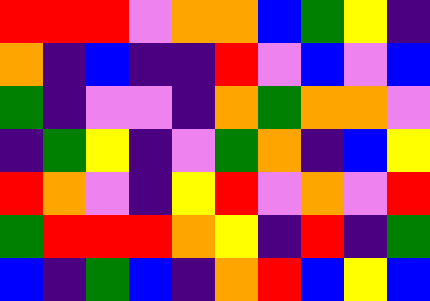[["red", "red", "red", "violet", "orange", "orange", "blue", "green", "yellow", "indigo"], ["orange", "indigo", "blue", "indigo", "indigo", "red", "violet", "blue", "violet", "blue"], ["green", "indigo", "violet", "violet", "indigo", "orange", "green", "orange", "orange", "violet"], ["indigo", "green", "yellow", "indigo", "violet", "green", "orange", "indigo", "blue", "yellow"], ["red", "orange", "violet", "indigo", "yellow", "red", "violet", "orange", "violet", "red"], ["green", "red", "red", "red", "orange", "yellow", "indigo", "red", "indigo", "green"], ["blue", "indigo", "green", "blue", "indigo", "orange", "red", "blue", "yellow", "blue"]]